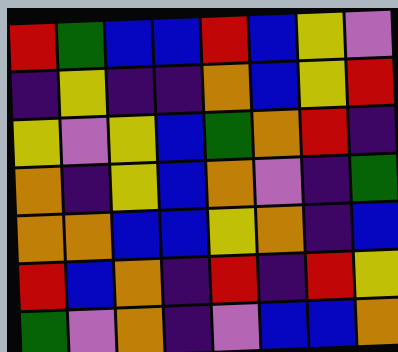[["red", "green", "blue", "blue", "red", "blue", "yellow", "violet"], ["indigo", "yellow", "indigo", "indigo", "orange", "blue", "yellow", "red"], ["yellow", "violet", "yellow", "blue", "green", "orange", "red", "indigo"], ["orange", "indigo", "yellow", "blue", "orange", "violet", "indigo", "green"], ["orange", "orange", "blue", "blue", "yellow", "orange", "indigo", "blue"], ["red", "blue", "orange", "indigo", "red", "indigo", "red", "yellow"], ["green", "violet", "orange", "indigo", "violet", "blue", "blue", "orange"]]